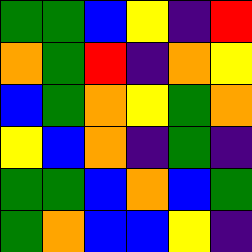[["green", "green", "blue", "yellow", "indigo", "red"], ["orange", "green", "red", "indigo", "orange", "yellow"], ["blue", "green", "orange", "yellow", "green", "orange"], ["yellow", "blue", "orange", "indigo", "green", "indigo"], ["green", "green", "blue", "orange", "blue", "green"], ["green", "orange", "blue", "blue", "yellow", "indigo"]]